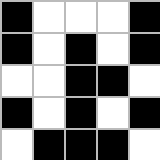[["black", "white", "white", "white", "black"], ["black", "white", "black", "white", "black"], ["white", "white", "black", "black", "white"], ["black", "white", "black", "white", "black"], ["white", "black", "black", "black", "white"]]